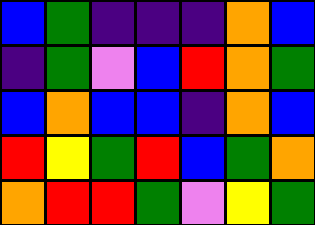[["blue", "green", "indigo", "indigo", "indigo", "orange", "blue"], ["indigo", "green", "violet", "blue", "red", "orange", "green"], ["blue", "orange", "blue", "blue", "indigo", "orange", "blue"], ["red", "yellow", "green", "red", "blue", "green", "orange"], ["orange", "red", "red", "green", "violet", "yellow", "green"]]